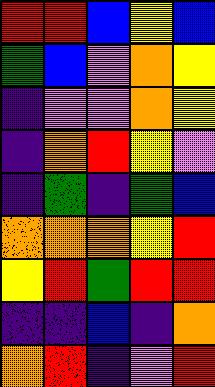[["red", "red", "blue", "yellow", "blue"], ["green", "blue", "violet", "orange", "yellow"], ["indigo", "violet", "violet", "orange", "yellow"], ["indigo", "orange", "red", "yellow", "violet"], ["indigo", "green", "indigo", "green", "blue"], ["orange", "orange", "orange", "yellow", "red"], ["yellow", "red", "green", "red", "red"], ["indigo", "indigo", "blue", "indigo", "orange"], ["orange", "red", "indigo", "violet", "red"]]